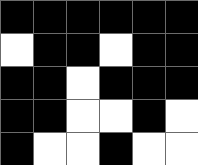[["black", "black", "black", "black", "black", "black"], ["white", "black", "black", "white", "black", "black"], ["black", "black", "white", "black", "black", "black"], ["black", "black", "white", "white", "black", "white"], ["black", "white", "white", "black", "white", "white"]]